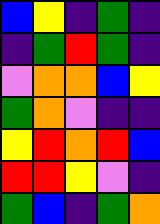[["blue", "yellow", "indigo", "green", "indigo"], ["indigo", "green", "red", "green", "indigo"], ["violet", "orange", "orange", "blue", "yellow"], ["green", "orange", "violet", "indigo", "indigo"], ["yellow", "red", "orange", "red", "blue"], ["red", "red", "yellow", "violet", "indigo"], ["green", "blue", "indigo", "green", "orange"]]